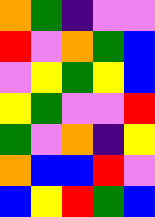[["orange", "green", "indigo", "violet", "violet"], ["red", "violet", "orange", "green", "blue"], ["violet", "yellow", "green", "yellow", "blue"], ["yellow", "green", "violet", "violet", "red"], ["green", "violet", "orange", "indigo", "yellow"], ["orange", "blue", "blue", "red", "violet"], ["blue", "yellow", "red", "green", "blue"]]